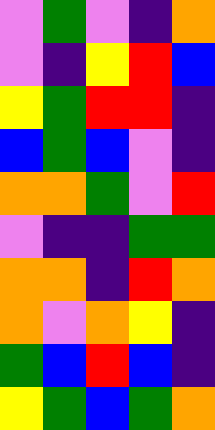[["violet", "green", "violet", "indigo", "orange"], ["violet", "indigo", "yellow", "red", "blue"], ["yellow", "green", "red", "red", "indigo"], ["blue", "green", "blue", "violet", "indigo"], ["orange", "orange", "green", "violet", "red"], ["violet", "indigo", "indigo", "green", "green"], ["orange", "orange", "indigo", "red", "orange"], ["orange", "violet", "orange", "yellow", "indigo"], ["green", "blue", "red", "blue", "indigo"], ["yellow", "green", "blue", "green", "orange"]]